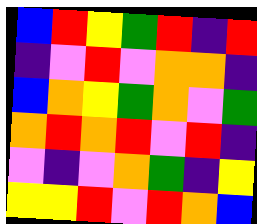[["blue", "red", "yellow", "green", "red", "indigo", "red"], ["indigo", "violet", "red", "violet", "orange", "orange", "indigo"], ["blue", "orange", "yellow", "green", "orange", "violet", "green"], ["orange", "red", "orange", "red", "violet", "red", "indigo"], ["violet", "indigo", "violet", "orange", "green", "indigo", "yellow"], ["yellow", "yellow", "red", "violet", "red", "orange", "blue"]]